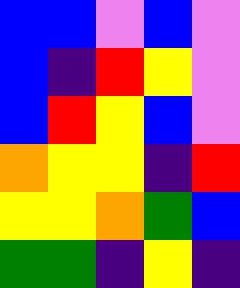[["blue", "blue", "violet", "blue", "violet"], ["blue", "indigo", "red", "yellow", "violet"], ["blue", "red", "yellow", "blue", "violet"], ["orange", "yellow", "yellow", "indigo", "red"], ["yellow", "yellow", "orange", "green", "blue"], ["green", "green", "indigo", "yellow", "indigo"]]